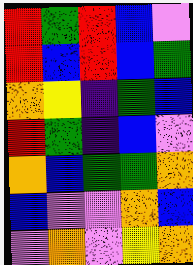[["red", "green", "red", "blue", "violet"], ["red", "blue", "red", "blue", "green"], ["orange", "yellow", "indigo", "green", "blue"], ["red", "green", "indigo", "blue", "violet"], ["orange", "blue", "green", "green", "orange"], ["blue", "violet", "violet", "orange", "blue"], ["violet", "orange", "violet", "yellow", "orange"]]